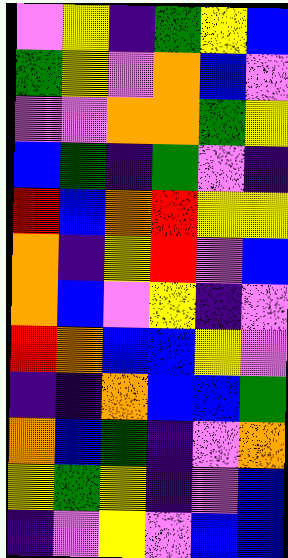[["violet", "yellow", "indigo", "green", "yellow", "blue"], ["green", "yellow", "violet", "orange", "blue", "violet"], ["violet", "violet", "orange", "orange", "green", "yellow"], ["blue", "green", "indigo", "green", "violet", "indigo"], ["red", "blue", "orange", "red", "yellow", "yellow"], ["orange", "indigo", "yellow", "red", "violet", "blue"], ["orange", "blue", "violet", "yellow", "indigo", "violet"], ["red", "orange", "blue", "blue", "yellow", "violet"], ["indigo", "indigo", "orange", "blue", "blue", "green"], ["orange", "blue", "green", "indigo", "violet", "orange"], ["yellow", "green", "yellow", "indigo", "violet", "blue"], ["indigo", "violet", "yellow", "violet", "blue", "blue"]]